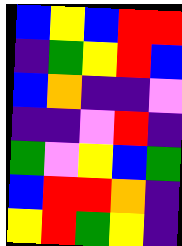[["blue", "yellow", "blue", "red", "red"], ["indigo", "green", "yellow", "red", "blue"], ["blue", "orange", "indigo", "indigo", "violet"], ["indigo", "indigo", "violet", "red", "indigo"], ["green", "violet", "yellow", "blue", "green"], ["blue", "red", "red", "orange", "indigo"], ["yellow", "red", "green", "yellow", "indigo"]]